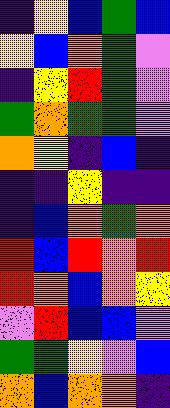[["indigo", "yellow", "blue", "green", "blue"], ["yellow", "blue", "orange", "green", "violet"], ["indigo", "yellow", "red", "green", "violet"], ["green", "orange", "green", "green", "violet"], ["orange", "yellow", "indigo", "blue", "indigo"], ["indigo", "indigo", "yellow", "indigo", "indigo"], ["indigo", "blue", "orange", "green", "orange"], ["red", "blue", "red", "orange", "red"], ["red", "orange", "blue", "orange", "yellow"], ["violet", "red", "blue", "blue", "violet"], ["green", "green", "yellow", "violet", "blue"], ["orange", "blue", "orange", "orange", "indigo"]]